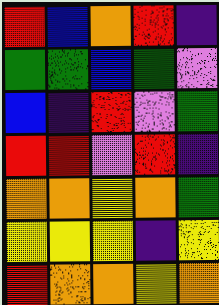[["red", "blue", "orange", "red", "indigo"], ["green", "green", "blue", "green", "violet"], ["blue", "indigo", "red", "violet", "green"], ["red", "red", "violet", "red", "indigo"], ["orange", "orange", "yellow", "orange", "green"], ["yellow", "yellow", "yellow", "indigo", "yellow"], ["red", "orange", "orange", "yellow", "orange"]]